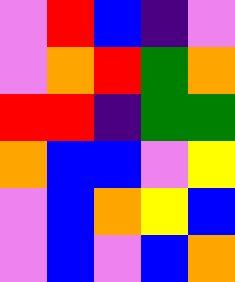[["violet", "red", "blue", "indigo", "violet"], ["violet", "orange", "red", "green", "orange"], ["red", "red", "indigo", "green", "green"], ["orange", "blue", "blue", "violet", "yellow"], ["violet", "blue", "orange", "yellow", "blue"], ["violet", "blue", "violet", "blue", "orange"]]